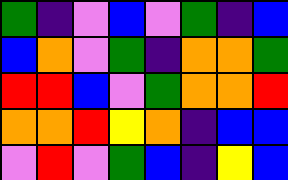[["green", "indigo", "violet", "blue", "violet", "green", "indigo", "blue"], ["blue", "orange", "violet", "green", "indigo", "orange", "orange", "green"], ["red", "red", "blue", "violet", "green", "orange", "orange", "red"], ["orange", "orange", "red", "yellow", "orange", "indigo", "blue", "blue"], ["violet", "red", "violet", "green", "blue", "indigo", "yellow", "blue"]]